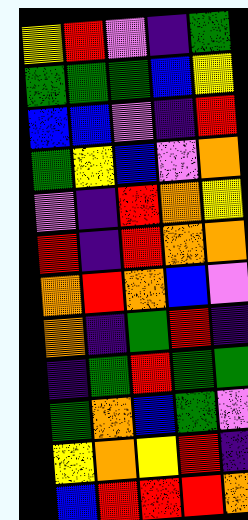[["yellow", "red", "violet", "indigo", "green"], ["green", "green", "green", "blue", "yellow"], ["blue", "blue", "violet", "indigo", "red"], ["green", "yellow", "blue", "violet", "orange"], ["violet", "indigo", "red", "orange", "yellow"], ["red", "indigo", "red", "orange", "orange"], ["orange", "red", "orange", "blue", "violet"], ["orange", "indigo", "green", "red", "indigo"], ["indigo", "green", "red", "green", "green"], ["green", "orange", "blue", "green", "violet"], ["yellow", "orange", "yellow", "red", "indigo"], ["blue", "red", "red", "red", "orange"]]